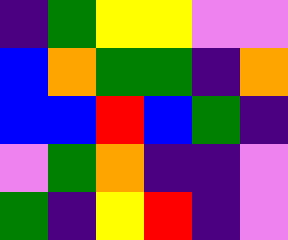[["indigo", "green", "yellow", "yellow", "violet", "violet"], ["blue", "orange", "green", "green", "indigo", "orange"], ["blue", "blue", "red", "blue", "green", "indigo"], ["violet", "green", "orange", "indigo", "indigo", "violet"], ["green", "indigo", "yellow", "red", "indigo", "violet"]]